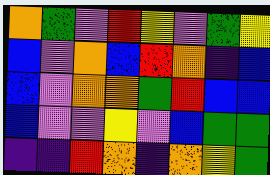[["orange", "green", "violet", "red", "yellow", "violet", "green", "yellow"], ["blue", "violet", "orange", "blue", "red", "orange", "indigo", "blue"], ["blue", "violet", "orange", "orange", "green", "red", "blue", "blue"], ["blue", "violet", "violet", "yellow", "violet", "blue", "green", "green"], ["indigo", "indigo", "red", "orange", "indigo", "orange", "yellow", "green"]]